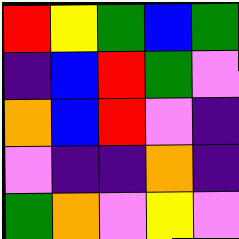[["red", "yellow", "green", "blue", "green"], ["indigo", "blue", "red", "green", "violet"], ["orange", "blue", "red", "violet", "indigo"], ["violet", "indigo", "indigo", "orange", "indigo"], ["green", "orange", "violet", "yellow", "violet"]]